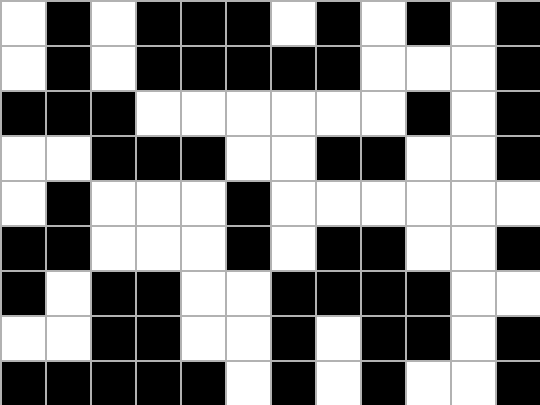[["white", "black", "white", "black", "black", "black", "white", "black", "white", "black", "white", "black"], ["white", "black", "white", "black", "black", "black", "black", "black", "white", "white", "white", "black"], ["black", "black", "black", "white", "white", "white", "white", "white", "white", "black", "white", "black"], ["white", "white", "black", "black", "black", "white", "white", "black", "black", "white", "white", "black"], ["white", "black", "white", "white", "white", "black", "white", "white", "white", "white", "white", "white"], ["black", "black", "white", "white", "white", "black", "white", "black", "black", "white", "white", "black"], ["black", "white", "black", "black", "white", "white", "black", "black", "black", "black", "white", "white"], ["white", "white", "black", "black", "white", "white", "black", "white", "black", "black", "white", "black"], ["black", "black", "black", "black", "black", "white", "black", "white", "black", "white", "white", "black"]]